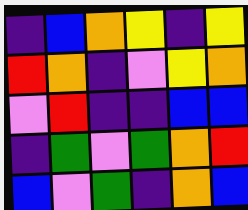[["indigo", "blue", "orange", "yellow", "indigo", "yellow"], ["red", "orange", "indigo", "violet", "yellow", "orange"], ["violet", "red", "indigo", "indigo", "blue", "blue"], ["indigo", "green", "violet", "green", "orange", "red"], ["blue", "violet", "green", "indigo", "orange", "blue"]]